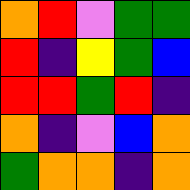[["orange", "red", "violet", "green", "green"], ["red", "indigo", "yellow", "green", "blue"], ["red", "red", "green", "red", "indigo"], ["orange", "indigo", "violet", "blue", "orange"], ["green", "orange", "orange", "indigo", "orange"]]